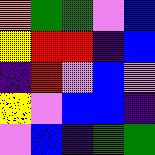[["orange", "green", "green", "violet", "blue"], ["yellow", "red", "red", "indigo", "blue"], ["indigo", "red", "violet", "blue", "violet"], ["yellow", "violet", "blue", "blue", "indigo"], ["violet", "blue", "indigo", "green", "green"]]